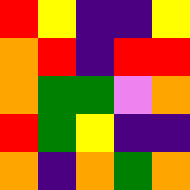[["red", "yellow", "indigo", "indigo", "yellow"], ["orange", "red", "indigo", "red", "red"], ["orange", "green", "green", "violet", "orange"], ["red", "green", "yellow", "indigo", "indigo"], ["orange", "indigo", "orange", "green", "orange"]]